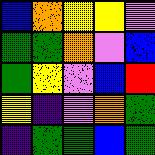[["blue", "orange", "yellow", "yellow", "violet"], ["green", "green", "orange", "violet", "blue"], ["green", "yellow", "violet", "blue", "red"], ["yellow", "indigo", "violet", "orange", "green"], ["indigo", "green", "green", "blue", "green"]]